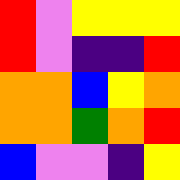[["red", "violet", "yellow", "yellow", "yellow"], ["red", "violet", "indigo", "indigo", "red"], ["orange", "orange", "blue", "yellow", "orange"], ["orange", "orange", "green", "orange", "red"], ["blue", "violet", "violet", "indigo", "yellow"]]